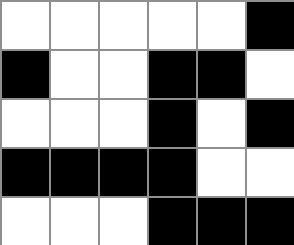[["white", "white", "white", "white", "white", "black"], ["black", "white", "white", "black", "black", "white"], ["white", "white", "white", "black", "white", "black"], ["black", "black", "black", "black", "white", "white"], ["white", "white", "white", "black", "black", "black"]]